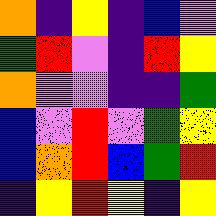[["orange", "indigo", "yellow", "indigo", "blue", "violet"], ["green", "red", "violet", "indigo", "red", "yellow"], ["orange", "violet", "violet", "indigo", "indigo", "green"], ["blue", "violet", "red", "violet", "green", "yellow"], ["blue", "orange", "red", "blue", "green", "red"], ["indigo", "yellow", "red", "yellow", "indigo", "yellow"]]